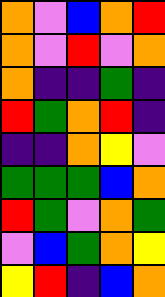[["orange", "violet", "blue", "orange", "red"], ["orange", "violet", "red", "violet", "orange"], ["orange", "indigo", "indigo", "green", "indigo"], ["red", "green", "orange", "red", "indigo"], ["indigo", "indigo", "orange", "yellow", "violet"], ["green", "green", "green", "blue", "orange"], ["red", "green", "violet", "orange", "green"], ["violet", "blue", "green", "orange", "yellow"], ["yellow", "red", "indigo", "blue", "orange"]]